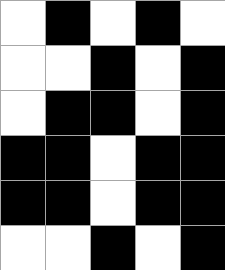[["white", "black", "white", "black", "white"], ["white", "white", "black", "white", "black"], ["white", "black", "black", "white", "black"], ["black", "black", "white", "black", "black"], ["black", "black", "white", "black", "black"], ["white", "white", "black", "white", "black"]]